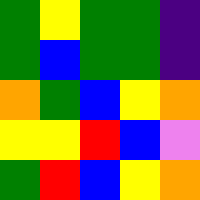[["green", "yellow", "green", "green", "indigo"], ["green", "blue", "green", "green", "indigo"], ["orange", "green", "blue", "yellow", "orange"], ["yellow", "yellow", "red", "blue", "violet"], ["green", "red", "blue", "yellow", "orange"]]